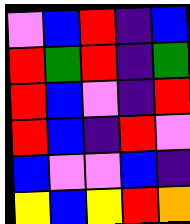[["violet", "blue", "red", "indigo", "blue"], ["red", "green", "red", "indigo", "green"], ["red", "blue", "violet", "indigo", "red"], ["red", "blue", "indigo", "red", "violet"], ["blue", "violet", "violet", "blue", "indigo"], ["yellow", "blue", "yellow", "red", "orange"]]